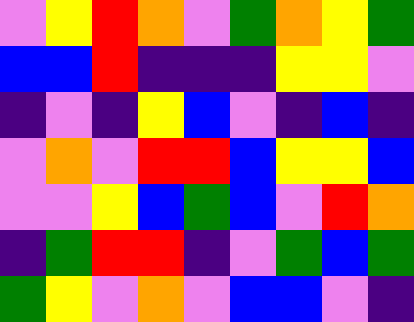[["violet", "yellow", "red", "orange", "violet", "green", "orange", "yellow", "green"], ["blue", "blue", "red", "indigo", "indigo", "indigo", "yellow", "yellow", "violet"], ["indigo", "violet", "indigo", "yellow", "blue", "violet", "indigo", "blue", "indigo"], ["violet", "orange", "violet", "red", "red", "blue", "yellow", "yellow", "blue"], ["violet", "violet", "yellow", "blue", "green", "blue", "violet", "red", "orange"], ["indigo", "green", "red", "red", "indigo", "violet", "green", "blue", "green"], ["green", "yellow", "violet", "orange", "violet", "blue", "blue", "violet", "indigo"]]